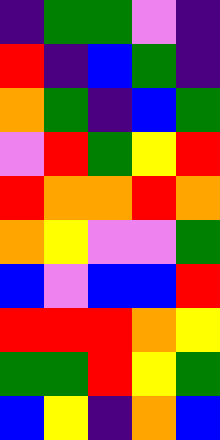[["indigo", "green", "green", "violet", "indigo"], ["red", "indigo", "blue", "green", "indigo"], ["orange", "green", "indigo", "blue", "green"], ["violet", "red", "green", "yellow", "red"], ["red", "orange", "orange", "red", "orange"], ["orange", "yellow", "violet", "violet", "green"], ["blue", "violet", "blue", "blue", "red"], ["red", "red", "red", "orange", "yellow"], ["green", "green", "red", "yellow", "green"], ["blue", "yellow", "indigo", "orange", "blue"]]